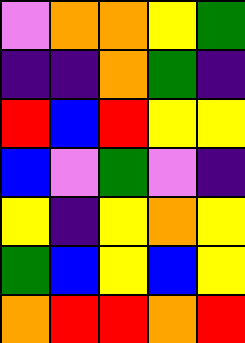[["violet", "orange", "orange", "yellow", "green"], ["indigo", "indigo", "orange", "green", "indigo"], ["red", "blue", "red", "yellow", "yellow"], ["blue", "violet", "green", "violet", "indigo"], ["yellow", "indigo", "yellow", "orange", "yellow"], ["green", "blue", "yellow", "blue", "yellow"], ["orange", "red", "red", "orange", "red"]]